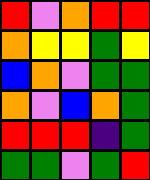[["red", "violet", "orange", "red", "red"], ["orange", "yellow", "yellow", "green", "yellow"], ["blue", "orange", "violet", "green", "green"], ["orange", "violet", "blue", "orange", "green"], ["red", "red", "red", "indigo", "green"], ["green", "green", "violet", "green", "red"]]